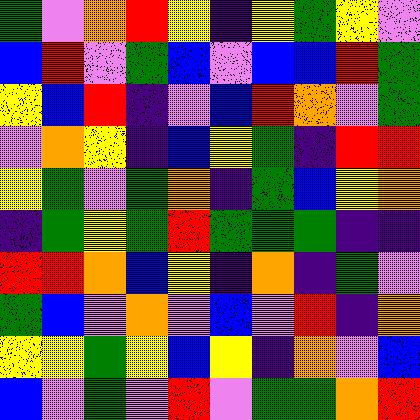[["green", "violet", "orange", "red", "yellow", "indigo", "yellow", "green", "yellow", "violet"], ["blue", "red", "violet", "green", "blue", "violet", "blue", "blue", "red", "green"], ["yellow", "blue", "red", "indigo", "violet", "blue", "red", "orange", "violet", "green"], ["violet", "orange", "yellow", "indigo", "blue", "yellow", "green", "indigo", "red", "red"], ["yellow", "green", "violet", "green", "orange", "indigo", "green", "blue", "yellow", "orange"], ["indigo", "green", "yellow", "green", "red", "green", "green", "green", "indigo", "indigo"], ["red", "red", "orange", "blue", "yellow", "indigo", "orange", "indigo", "green", "violet"], ["green", "blue", "violet", "orange", "violet", "blue", "violet", "red", "indigo", "orange"], ["yellow", "yellow", "green", "yellow", "blue", "yellow", "indigo", "orange", "violet", "blue"], ["blue", "violet", "green", "violet", "red", "violet", "green", "green", "orange", "red"]]